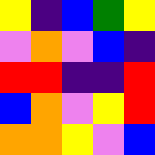[["yellow", "indigo", "blue", "green", "yellow"], ["violet", "orange", "violet", "blue", "indigo"], ["red", "red", "indigo", "indigo", "red"], ["blue", "orange", "violet", "yellow", "red"], ["orange", "orange", "yellow", "violet", "blue"]]